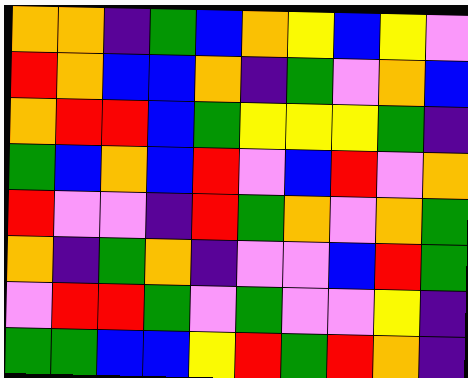[["orange", "orange", "indigo", "green", "blue", "orange", "yellow", "blue", "yellow", "violet"], ["red", "orange", "blue", "blue", "orange", "indigo", "green", "violet", "orange", "blue"], ["orange", "red", "red", "blue", "green", "yellow", "yellow", "yellow", "green", "indigo"], ["green", "blue", "orange", "blue", "red", "violet", "blue", "red", "violet", "orange"], ["red", "violet", "violet", "indigo", "red", "green", "orange", "violet", "orange", "green"], ["orange", "indigo", "green", "orange", "indigo", "violet", "violet", "blue", "red", "green"], ["violet", "red", "red", "green", "violet", "green", "violet", "violet", "yellow", "indigo"], ["green", "green", "blue", "blue", "yellow", "red", "green", "red", "orange", "indigo"]]